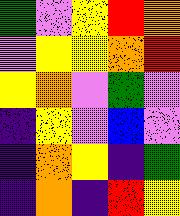[["green", "violet", "yellow", "red", "orange"], ["violet", "yellow", "yellow", "orange", "red"], ["yellow", "orange", "violet", "green", "violet"], ["indigo", "yellow", "violet", "blue", "violet"], ["indigo", "orange", "yellow", "indigo", "green"], ["indigo", "orange", "indigo", "red", "yellow"]]